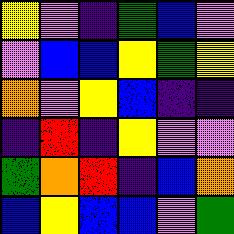[["yellow", "violet", "indigo", "green", "blue", "violet"], ["violet", "blue", "blue", "yellow", "green", "yellow"], ["orange", "violet", "yellow", "blue", "indigo", "indigo"], ["indigo", "red", "indigo", "yellow", "violet", "violet"], ["green", "orange", "red", "indigo", "blue", "orange"], ["blue", "yellow", "blue", "blue", "violet", "green"]]